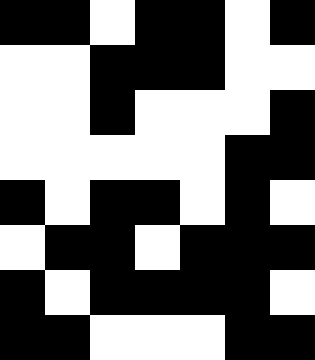[["black", "black", "white", "black", "black", "white", "black"], ["white", "white", "black", "black", "black", "white", "white"], ["white", "white", "black", "white", "white", "white", "black"], ["white", "white", "white", "white", "white", "black", "black"], ["black", "white", "black", "black", "white", "black", "white"], ["white", "black", "black", "white", "black", "black", "black"], ["black", "white", "black", "black", "black", "black", "white"], ["black", "black", "white", "white", "white", "black", "black"]]